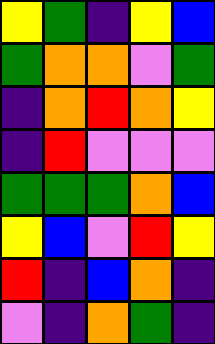[["yellow", "green", "indigo", "yellow", "blue"], ["green", "orange", "orange", "violet", "green"], ["indigo", "orange", "red", "orange", "yellow"], ["indigo", "red", "violet", "violet", "violet"], ["green", "green", "green", "orange", "blue"], ["yellow", "blue", "violet", "red", "yellow"], ["red", "indigo", "blue", "orange", "indigo"], ["violet", "indigo", "orange", "green", "indigo"]]